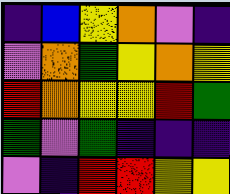[["indigo", "blue", "yellow", "orange", "violet", "indigo"], ["violet", "orange", "green", "yellow", "orange", "yellow"], ["red", "orange", "yellow", "yellow", "red", "green"], ["green", "violet", "green", "indigo", "indigo", "indigo"], ["violet", "indigo", "red", "red", "yellow", "yellow"]]